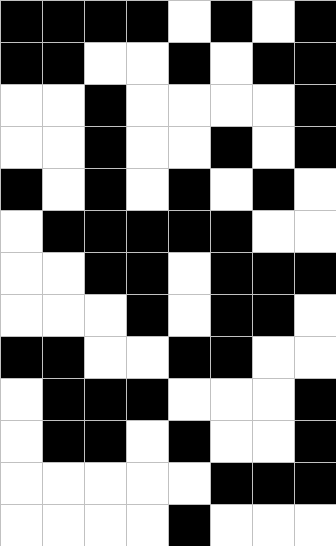[["black", "black", "black", "black", "white", "black", "white", "black"], ["black", "black", "white", "white", "black", "white", "black", "black"], ["white", "white", "black", "white", "white", "white", "white", "black"], ["white", "white", "black", "white", "white", "black", "white", "black"], ["black", "white", "black", "white", "black", "white", "black", "white"], ["white", "black", "black", "black", "black", "black", "white", "white"], ["white", "white", "black", "black", "white", "black", "black", "black"], ["white", "white", "white", "black", "white", "black", "black", "white"], ["black", "black", "white", "white", "black", "black", "white", "white"], ["white", "black", "black", "black", "white", "white", "white", "black"], ["white", "black", "black", "white", "black", "white", "white", "black"], ["white", "white", "white", "white", "white", "black", "black", "black"], ["white", "white", "white", "white", "black", "white", "white", "white"]]